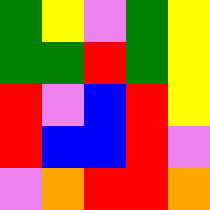[["green", "yellow", "violet", "green", "yellow"], ["green", "green", "red", "green", "yellow"], ["red", "violet", "blue", "red", "yellow"], ["red", "blue", "blue", "red", "violet"], ["violet", "orange", "red", "red", "orange"]]